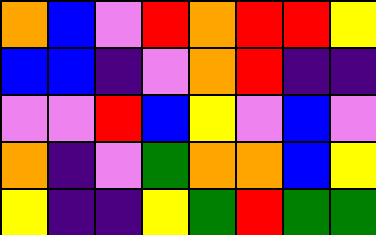[["orange", "blue", "violet", "red", "orange", "red", "red", "yellow"], ["blue", "blue", "indigo", "violet", "orange", "red", "indigo", "indigo"], ["violet", "violet", "red", "blue", "yellow", "violet", "blue", "violet"], ["orange", "indigo", "violet", "green", "orange", "orange", "blue", "yellow"], ["yellow", "indigo", "indigo", "yellow", "green", "red", "green", "green"]]